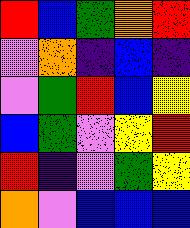[["red", "blue", "green", "orange", "red"], ["violet", "orange", "indigo", "blue", "indigo"], ["violet", "green", "red", "blue", "yellow"], ["blue", "green", "violet", "yellow", "red"], ["red", "indigo", "violet", "green", "yellow"], ["orange", "violet", "blue", "blue", "blue"]]